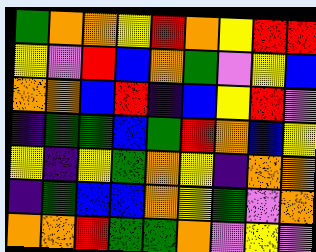[["green", "orange", "orange", "yellow", "red", "orange", "yellow", "red", "red"], ["yellow", "violet", "red", "blue", "orange", "green", "violet", "yellow", "blue"], ["orange", "orange", "blue", "red", "indigo", "blue", "yellow", "red", "violet"], ["indigo", "green", "green", "blue", "green", "red", "orange", "blue", "yellow"], ["yellow", "indigo", "yellow", "green", "orange", "yellow", "indigo", "orange", "orange"], ["indigo", "green", "blue", "blue", "orange", "yellow", "green", "violet", "orange"], ["orange", "orange", "red", "green", "green", "orange", "violet", "yellow", "violet"]]